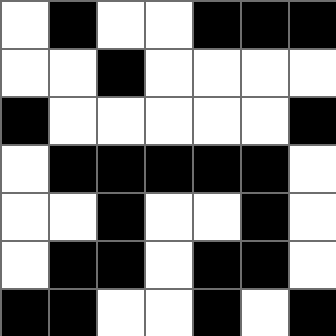[["white", "black", "white", "white", "black", "black", "black"], ["white", "white", "black", "white", "white", "white", "white"], ["black", "white", "white", "white", "white", "white", "black"], ["white", "black", "black", "black", "black", "black", "white"], ["white", "white", "black", "white", "white", "black", "white"], ["white", "black", "black", "white", "black", "black", "white"], ["black", "black", "white", "white", "black", "white", "black"]]